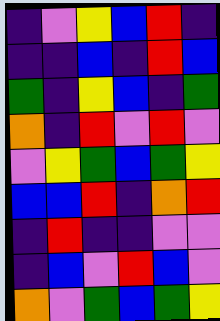[["indigo", "violet", "yellow", "blue", "red", "indigo"], ["indigo", "indigo", "blue", "indigo", "red", "blue"], ["green", "indigo", "yellow", "blue", "indigo", "green"], ["orange", "indigo", "red", "violet", "red", "violet"], ["violet", "yellow", "green", "blue", "green", "yellow"], ["blue", "blue", "red", "indigo", "orange", "red"], ["indigo", "red", "indigo", "indigo", "violet", "violet"], ["indigo", "blue", "violet", "red", "blue", "violet"], ["orange", "violet", "green", "blue", "green", "yellow"]]